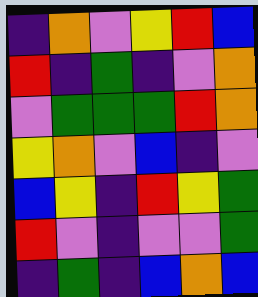[["indigo", "orange", "violet", "yellow", "red", "blue"], ["red", "indigo", "green", "indigo", "violet", "orange"], ["violet", "green", "green", "green", "red", "orange"], ["yellow", "orange", "violet", "blue", "indigo", "violet"], ["blue", "yellow", "indigo", "red", "yellow", "green"], ["red", "violet", "indigo", "violet", "violet", "green"], ["indigo", "green", "indigo", "blue", "orange", "blue"]]